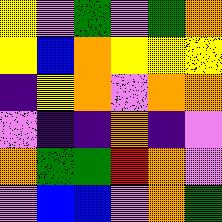[["yellow", "violet", "green", "violet", "green", "orange"], ["yellow", "blue", "orange", "yellow", "yellow", "yellow"], ["indigo", "yellow", "orange", "violet", "orange", "orange"], ["violet", "indigo", "indigo", "orange", "indigo", "violet"], ["orange", "green", "green", "red", "orange", "violet"], ["violet", "blue", "blue", "violet", "orange", "green"]]